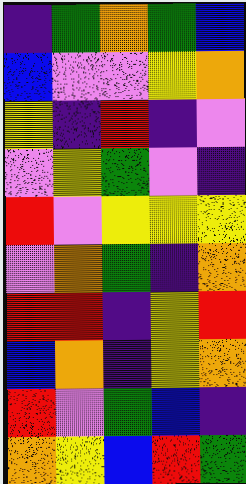[["indigo", "green", "orange", "green", "blue"], ["blue", "violet", "violet", "yellow", "orange"], ["yellow", "indigo", "red", "indigo", "violet"], ["violet", "yellow", "green", "violet", "indigo"], ["red", "violet", "yellow", "yellow", "yellow"], ["violet", "orange", "green", "indigo", "orange"], ["red", "red", "indigo", "yellow", "red"], ["blue", "orange", "indigo", "yellow", "orange"], ["red", "violet", "green", "blue", "indigo"], ["orange", "yellow", "blue", "red", "green"]]